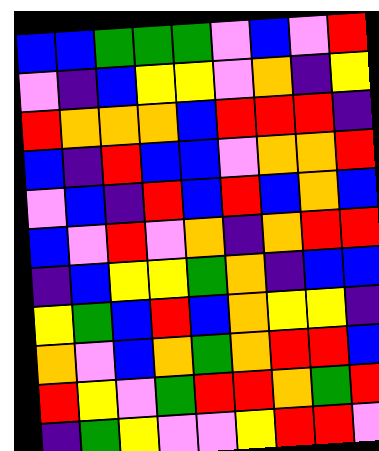[["blue", "blue", "green", "green", "green", "violet", "blue", "violet", "red"], ["violet", "indigo", "blue", "yellow", "yellow", "violet", "orange", "indigo", "yellow"], ["red", "orange", "orange", "orange", "blue", "red", "red", "red", "indigo"], ["blue", "indigo", "red", "blue", "blue", "violet", "orange", "orange", "red"], ["violet", "blue", "indigo", "red", "blue", "red", "blue", "orange", "blue"], ["blue", "violet", "red", "violet", "orange", "indigo", "orange", "red", "red"], ["indigo", "blue", "yellow", "yellow", "green", "orange", "indigo", "blue", "blue"], ["yellow", "green", "blue", "red", "blue", "orange", "yellow", "yellow", "indigo"], ["orange", "violet", "blue", "orange", "green", "orange", "red", "red", "blue"], ["red", "yellow", "violet", "green", "red", "red", "orange", "green", "red"], ["indigo", "green", "yellow", "violet", "violet", "yellow", "red", "red", "violet"]]